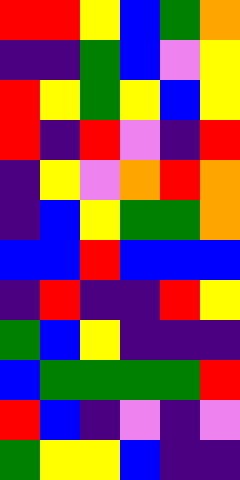[["red", "red", "yellow", "blue", "green", "orange"], ["indigo", "indigo", "green", "blue", "violet", "yellow"], ["red", "yellow", "green", "yellow", "blue", "yellow"], ["red", "indigo", "red", "violet", "indigo", "red"], ["indigo", "yellow", "violet", "orange", "red", "orange"], ["indigo", "blue", "yellow", "green", "green", "orange"], ["blue", "blue", "red", "blue", "blue", "blue"], ["indigo", "red", "indigo", "indigo", "red", "yellow"], ["green", "blue", "yellow", "indigo", "indigo", "indigo"], ["blue", "green", "green", "green", "green", "red"], ["red", "blue", "indigo", "violet", "indigo", "violet"], ["green", "yellow", "yellow", "blue", "indigo", "indigo"]]